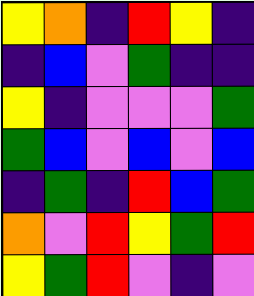[["yellow", "orange", "indigo", "red", "yellow", "indigo"], ["indigo", "blue", "violet", "green", "indigo", "indigo"], ["yellow", "indigo", "violet", "violet", "violet", "green"], ["green", "blue", "violet", "blue", "violet", "blue"], ["indigo", "green", "indigo", "red", "blue", "green"], ["orange", "violet", "red", "yellow", "green", "red"], ["yellow", "green", "red", "violet", "indigo", "violet"]]